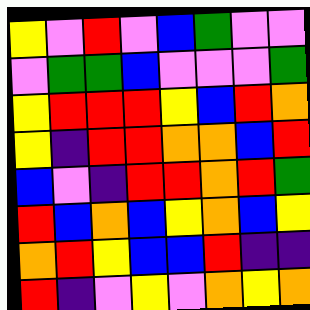[["yellow", "violet", "red", "violet", "blue", "green", "violet", "violet"], ["violet", "green", "green", "blue", "violet", "violet", "violet", "green"], ["yellow", "red", "red", "red", "yellow", "blue", "red", "orange"], ["yellow", "indigo", "red", "red", "orange", "orange", "blue", "red"], ["blue", "violet", "indigo", "red", "red", "orange", "red", "green"], ["red", "blue", "orange", "blue", "yellow", "orange", "blue", "yellow"], ["orange", "red", "yellow", "blue", "blue", "red", "indigo", "indigo"], ["red", "indigo", "violet", "yellow", "violet", "orange", "yellow", "orange"]]